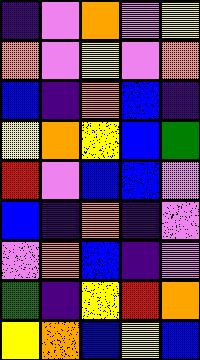[["indigo", "violet", "orange", "violet", "yellow"], ["orange", "violet", "yellow", "violet", "orange"], ["blue", "indigo", "orange", "blue", "indigo"], ["yellow", "orange", "yellow", "blue", "green"], ["red", "violet", "blue", "blue", "violet"], ["blue", "indigo", "orange", "indigo", "violet"], ["violet", "orange", "blue", "indigo", "violet"], ["green", "indigo", "yellow", "red", "orange"], ["yellow", "orange", "blue", "yellow", "blue"]]